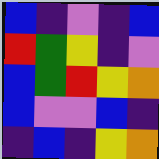[["blue", "indigo", "violet", "indigo", "blue"], ["red", "green", "yellow", "indigo", "violet"], ["blue", "green", "red", "yellow", "orange"], ["blue", "violet", "violet", "blue", "indigo"], ["indigo", "blue", "indigo", "yellow", "orange"]]